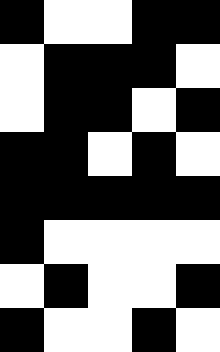[["black", "white", "white", "black", "black"], ["white", "black", "black", "black", "white"], ["white", "black", "black", "white", "black"], ["black", "black", "white", "black", "white"], ["black", "black", "black", "black", "black"], ["black", "white", "white", "white", "white"], ["white", "black", "white", "white", "black"], ["black", "white", "white", "black", "white"]]